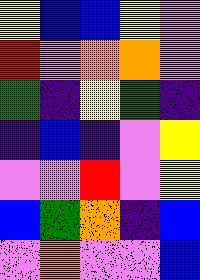[["yellow", "blue", "blue", "yellow", "violet"], ["red", "violet", "orange", "orange", "violet"], ["green", "indigo", "yellow", "green", "indigo"], ["indigo", "blue", "indigo", "violet", "yellow"], ["violet", "violet", "red", "violet", "yellow"], ["blue", "green", "orange", "indigo", "blue"], ["violet", "orange", "violet", "violet", "blue"]]